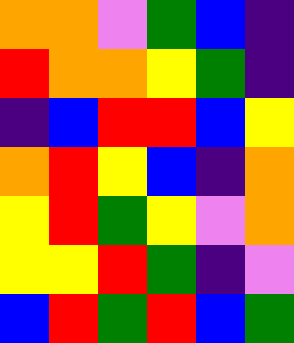[["orange", "orange", "violet", "green", "blue", "indigo"], ["red", "orange", "orange", "yellow", "green", "indigo"], ["indigo", "blue", "red", "red", "blue", "yellow"], ["orange", "red", "yellow", "blue", "indigo", "orange"], ["yellow", "red", "green", "yellow", "violet", "orange"], ["yellow", "yellow", "red", "green", "indigo", "violet"], ["blue", "red", "green", "red", "blue", "green"]]